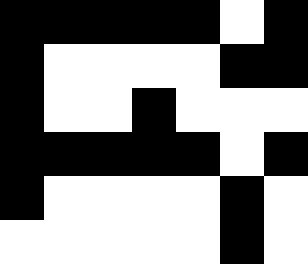[["black", "black", "black", "black", "black", "white", "black"], ["black", "white", "white", "white", "white", "black", "black"], ["black", "white", "white", "black", "white", "white", "white"], ["black", "black", "black", "black", "black", "white", "black"], ["black", "white", "white", "white", "white", "black", "white"], ["white", "white", "white", "white", "white", "black", "white"]]